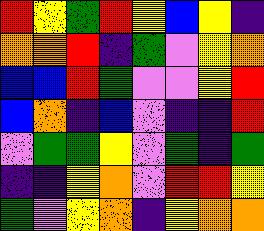[["red", "yellow", "green", "red", "yellow", "blue", "yellow", "indigo"], ["orange", "orange", "red", "indigo", "green", "violet", "yellow", "orange"], ["blue", "blue", "red", "green", "violet", "violet", "yellow", "red"], ["blue", "orange", "indigo", "blue", "violet", "indigo", "indigo", "red"], ["violet", "green", "green", "yellow", "violet", "green", "indigo", "green"], ["indigo", "indigo", "yellow", "orange", "violet", "red", "red", "yellow"], ["green", "violet", "yellow", "orange", "indigo", "yellow", "orange", "orange"]]